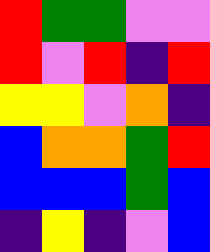[["red", "green", "green", "violet", "violet"], ["red", "violet", "red", "indigo", "red"], ["yellow", "yellow", "violet", "orange", "indigo"], ["blue", "orange", "orange", "green", "red"], ["blue", "blue", "blue", "green", "blue"], ["indigo", "yellow", "indigo", "violet", "blue"]]